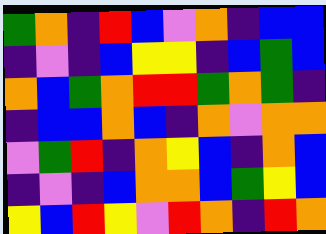[["green", "orange", "indigo", "red", "blue", "violet", "orange", "indigo", "blue", "blue"], ["indigo", "violet", "indigo", "blue", "yellow", "yellow", "indigo", "blue", "green", "blue"], ["orange", "blue", "green", "orange", "red", "red", "green", "orange", "green", "indigo"], ["indigo", "blue", "blue", "orange", "blue", "indigo", "orange", "violet", "orange", "orange"], ["violet", "green", "red", "indigo", "orange", "yellow", "blue", "indigo", "orange", "blue"], ["indigo", "violet", "indigo", "blue", "orange", "orange", "blue", "green", "yellow", "blue"], ["yellow", "blue", "red", "yellow", "violet", "red", "orange", "indigo", "red", "orange"]]